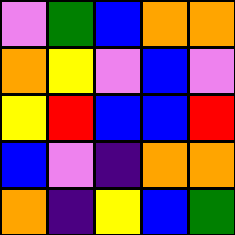[["violet", "green", "blue", "orange", "orange"], ["orange", "yellow", "violet", "blue", "violet"], ["yellow", "red", "blue", "blue", "red"], ["blue", "violet", "indigo", "orange", "orange"], ["orange", "indigo", "yellow", "blue", "green"]]